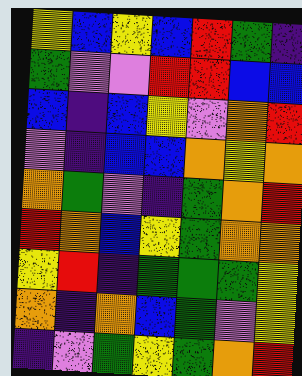[["yellow", "blue", "yellow", "blue", "red", "green", "indigo"], ["green", "violet", "violet", "red", "red", "blue", "blue"], ["blue", "indigo", "blue", "yellow", "violet", "orange", "red"], ["violet", "indigo", "blue", "blue", "orange", "yellow", "orange"], ["orange", "green", "violet", "indigo", "green", "orange", "red"], ["red", "orange", "blue", "yellow", "green", "orange", "orange"], ["yellow", "red", "indigo", "green", "green", "green", "yellow"], ["orange", "indigo", "orange", "blue", "green", "violet", "yellow"], ["indigo", "violet", "green", "yellow", "green", "orange", "red"]]